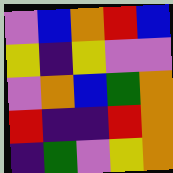[["violet", "blue", "orange", "red", "blue"], ["yellow", "indigo", "yellow", "violet", "violet"], ["violet", "orange", "blue", "green", "orange"], ["red", "indigo", "indigo", "red", "orange"], ["indigo", "green", "violet", "yellow", "orange"]]